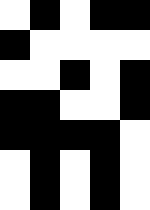[["white", "black", "white", "black", "black"], ["black", "white", "white", "white", "white"], ["white", "white", "black", "white", "black"], ["black", "black", "white", "white", "black"], ["black", "black", "black", "black", "white"], ["white", "black", "white", "black", "white"], ["white", "black", "white", "black", "white"]]